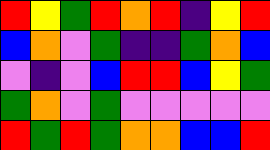[["red", "yellow", "green", "red", "orange", "red", "indigo", "yellow", "red"], ["blue", "orange", "violet", "green", "indigo", "indigo", "green", "orange", "blue"], ["violet", "indigo", "violet", "blue", "red", "red", "blue", "yellow", "green"], ["green", "orange", "violet", "green", "violet", "violet", "violet", "violet", "violet"], ["red", "green", "red", "green", "orange", "orange", "blue", "blue", "red"]]